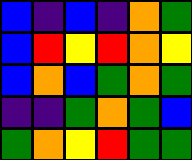[["blue", "indigo", "blue", "indigo", "orange", "green"], ["blue", "red", "yellow", "red", "orange", "yellow"], ["blue", "orange", "blue", "green", "orange", "green"], ["indigo", "indigo", "green", "orange", "green", "blue"], ["green", "orange", "yellow", "red", "green", "green"]]